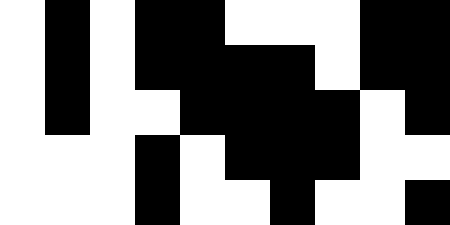[["white", "black", "white", "black", "black", "white", "white", "white", "black", "black"], ["white", "black", "white", "black", "black", "black", "black", "white", "black", "black"], ["white", "black", "white", "white", "black", "black", "black", "black", "white", "black"], ["white", "white", "white", "black", "white", "black", "black", "black", "white", "white"], ["white", "white", "white", "black", "white", "white", "black", "white", "white", "black"]]